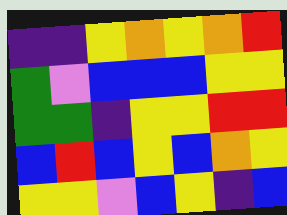[["indigo", "indigo", "yellow", "orange", "yellow", "orange", "red"], ["green", "violet", "blue", "blue", "blue", "yellow", "yellow"], ["green", "green", "indigo", "yellow", "yellow", "red", "red"], ["blue", "red", "blue", "yellow", "blue", "orange", "yellow"], ["yellow", "yellow", "violet", "blue", "yellow", "indigo", "blue"]]